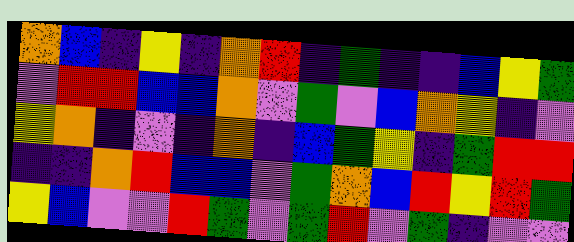[["orange", "blue", "indigo", "yellow", "indigo", "orange", "red", "indigo", "green", "indigo", "indigo", "blue", "yellow", "green"], ["violet", "red", "red", "blue", "blue", "orange", "violet", "green", "violet", "blue", "orange", "yellow", "indigo", "violet"], ["yellow", "orange", "indigo", "violet", "indigo", "orange", "indigo", "blue", "green", "yellow", "indigo", "green", "red", "red"], ["indigo", "indigo", "orange", "red", "blue", "blue", "violet", "green", "orange", "blue", "red", "yellow", "red", "green"], ["yellow", "blue", "violet", "violet", "red", "green", "violet", "green", "red", "violet", "green", "indigo", "violet", "violet"]]